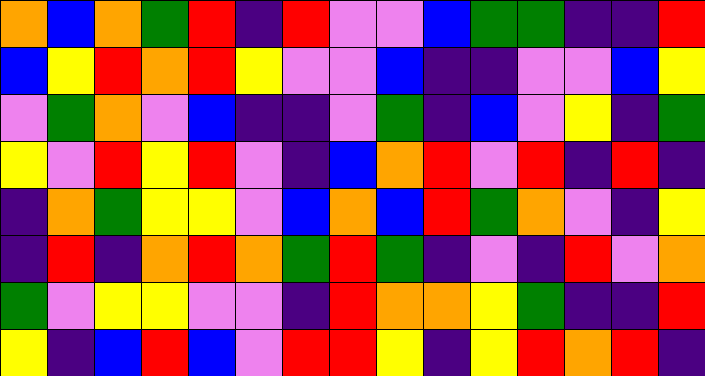[["orange", "blue", "orange", "green", "red", "indigo", "red", "violet", "violet", "blue", "green", "green", "indigo", "indigo", "red"], ["blue", "yellow", "red", "orange", "red", "yellow", "violet", "violet", "blue", "indigo", "indigo", "violet", "violet", "blue", "yellow"], ["violet", "green", "orange", "violet", "blue", "indigo", "indigo", "violet", "green", "indigo", "blue", "violet", "yellow", "indigo", "green"], ["yellow", "violet", "red", "yellow", "red", "violet", "indigo", "blue", "orange", "red", "violet", "red", "indigo", "red", "indigo"], ["indigo", "orange", "green", "yellow", "yellow", "violet", "blue", "orange", "blue", "red", "green", "orange", "violet", "indigo", "yellow"], ["indigo", "red", "indigo", "orange", "red", "orange", "green", "red", "green", "indigo", "violet", "indigo", "red", "violet", "orange"], ["green", "violet", "yellow", "yellow", "violet", "violet", "indigo", "red", "orange", "orange", "yellow", "green", "indigo", "indigo", "red"], ["yellow", "indigo", "blue", "red", "blue", "violet", "red", "red", "yellow", "indigo", "yellow", "red", "orange", "red", "indigo"]]